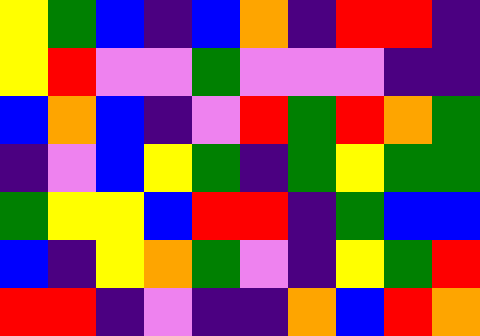[["yellow", "green", "blue", "indigo", "blue", "orange", "indigo", "red", "red", "indigo"], ["yellow", "red", "violet", "violet", "green", "violet", "violet", "violet", "indigo", "indigo"], ["blue", "orange", "blue", "indigo", "violet", "red", "green", "red", "orange", "green"], ["indigo", "violet", "blue", "yellow", "green", "indigo", "green", "yellow", "green", "green"], ["green", "yellow", "yellow", "blue", "red", "red", "indigo", "green", "blue", "blue"], ["blue", "indigo", "yellow", "orange", "green", "violet", "indigo", "yellow", "green", "red"], ["red", "red", "indigo", "violet", "indigo", "indigo", "orange", "blue", "red", "orange"]]